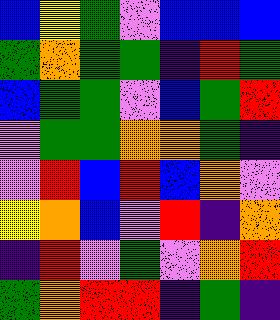[["blue", "yellow", "green", "violet", "blue", "blue", "blue"], ["green", "orange", "green", "green", "indigo", "red", "green"], ["blue", "green", "green", "violet", "blue", "green", "red"], ["violet", "green", "green", "orange", "orange", "green", "indigo"], ["violet", "red", "blue", "red", "blue", "orange", "violet"], ["yellow", "orange", "blue", "violet", "red", "indigo", "orange"], ["indigo", "red", "violet", "green", "violet", "orange", "red"], ["green", "orange", "red", "red", "indigo", "green", "indigo"]]